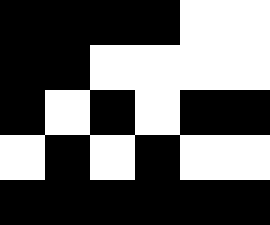[["black", "black", "black", "black", "white", "white"], ["black", "black", "white", "white", "white", "white"], ["black", "white", "black", "white", "black", "black"], ["white", "black", "white", "black", "white", "white"], ["black", "black", "black", "black", "black", "black"]]